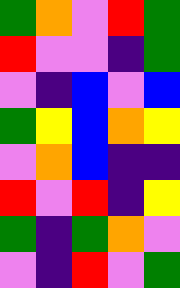[["green", "orange", "violet", "red", "green"], ["red", "violet", "violet", "indigo", "green"], ["violet", "indigo", "blue", "violet", "blue"], ["green", "yellow", "blue", "orange", "yellow"], ["violet", "orange", "blue", "indigo", "indigo"], ["red", "violet", "red", "indigo", "yellow"], ["green", "indigo", "green", "orange", "violet"], ["violet", "indigo", "red", "violet", "green"]]